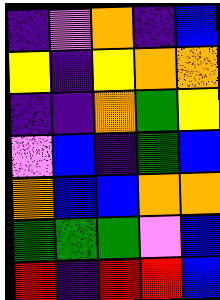[["indigo", "violet", "orange", "indigo", "blue"], ["yellow", "indigo", "yellow", "orange", "orange"], ["indigo", "indigo", "orange", "green", "yellow"], ["violet", "blue", "indigo", "green", "blue"], ["orange", "blue", "blue", "orange", "orange"], ["green", "green", "green", "violet", "blue"], ["red", "indigo", "red", "red", "blue"]]